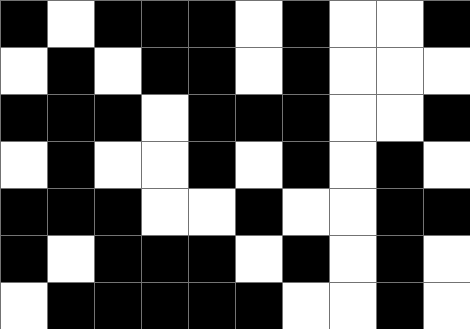[["black", "white", "black", "black", "black", "white", "black", "white", "white", "black"], ["white", "black", "white", "black", "black", "white", "black", "white", "white", "white"], ["black", "black", "black", "white", "black", "black", "black", "white", "white", "black"], ["white", "black", "white", "white", "black", "white", "black", "white", "black", "white"], ["black", "black", "black", "white", "white", "black", "white", "white", "black", "black"], ["black", "white", "black", "black", "black", "white", "black", "white", "black", "white"], ["white", "black", "black", "black", "black", "black", "white", "white", "black", "white"]]